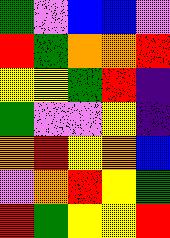[["green", "violet", "blue", "blue", "violet"], ["red", "green", "orange", "orange", "red"], ["yellow", "yellow", "green", "red", "indigo"], ["green", "violet", "violet", "yellow", "indigo"], ["orange", "red", "yellow", "orange", "blue"], ["violet", "orange", "red", "yellow", "green"], ["red", "green", "yellow", "yellow", "red"]]